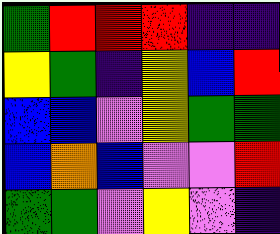[["green", "red", "red", "red", "indigo", "indigo"], ["yellow", "green", "indigo", "yellow", "blue", "red"], ["blue", "blue", "violet", "yellow", "green", "green"], ["blue", "orange", "blue", "violet", "violet", "red"], ["green", "green", "violet", "yellow", "violet", "indigo"]]